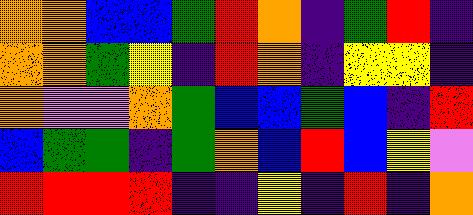[["orange", "orange", "blue", "blue", "green", "red", "orange", "indigo", "green", "red", "indigo"], ["orange", "orange", "green", "yellow", "indigo", "red", "orange", "indigo", "yellow", "yellow", "indigo"], ["orange", "violet", "violet", "orange", "green", "blue", "blue", "green", "blue", "indigo", "red"], ["blue", "green", "green", "indigo", "green", "orange", "blue", "red", "blue", "yellow", "violet"], ["red", "red", "red", "red", "indigo", "indigo", "yellow", "indigo", "red", "indigo", "orange"]]